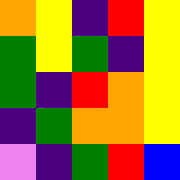[["orange", "yellow", "indigo", "red", "yellow"], ["green", "yellow", "green", "indigo", "yellow"], ["green", "indigo", "red", "orange", "yellow"], ["indigo", "green", "orange", "orange", "yellow"], ["violet", "indigo", "green", "red", "blue"]]